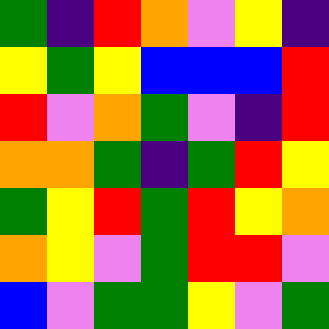[["green", "indigo", "red", "orange", "violet", "yellow", "indigo"], ["yellow", "green", "yellow", "blue", "blue", "blue", "red"], ["red", "violet", "orange", "green", "violet", "indigo", "red"], ["orange", "orange", "green", "indigo", "green", "red", "yellow"], ["green", "yellow", "red", "green", "red", "yellow", "orange"], ["orange", "yellow", "violet", "green", "red", "red", "violet"], ["blue", "violet", "green", "green", "yellow", "violet", "green"]]